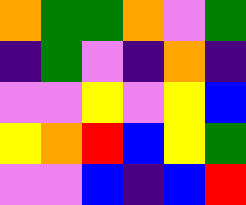[["orange", "green", "green", "orange", "violet", "green"], ["indigo", "green", "violet", "indigo", "orange", "indigo"], ["violet", "violet", "yellow", "violet", "yellow", "blue"], ["yellow", "orange", "red", "blue", "yellow", "green"], ["violet", "violet", "blue", "indigo", "blue", "red"]]